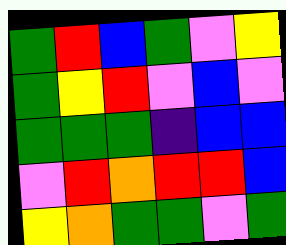[["green", "red", "blue", "green", "violet", "yellow"], ["green", "yellow", "red", "violet", "blue", "violet"], ["green", "green", "green", "indigo", "blue", "blue"], ["violet", "red", "orange", "red", "red", "blue"], ["yellow", "orange", "green", "green", "violet", "green"]]